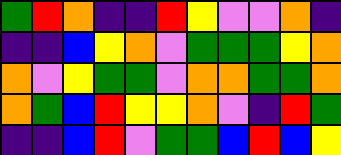[["green", "red", "orange", "indigo", "indigo", "red", "yellow", "violet", "violet", "orange", "indigo"], ["indigo", "indigo", "blue", "yellow", "orange", "violet", "green", "green", "green", "yellow", "orange"], ["orange", "violet", "yellow", "green", "green", "violet", "orange", "orange", "green", "green", "orange"], ["orange", "green", "blue", "red", "yellow", "yellow", "orange", "violet", "indigo", "red", "green"], ["indigo", "indigo", "blue", "red", "violet", "green", "green", "blue", "red", "blue", "yellow"]]